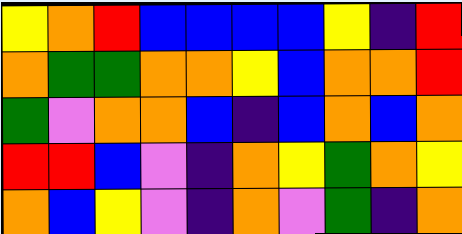[["yellow", "orange", "red", "blue", "blue", "blue", "blue", "yellow", "indigo", "red"], ["orange", "green", "green", "orange", "orange", "yellow", "blue", "orange", "orange", "red"], ["green", "violet", "orange", "orange", "blue", "indigo", "blue", "orange", "blue", "orange"], ["red", "red", "blue", "violet", "indigo", "orange", "yellow", "green", "orange", "yellow"], ["orange", "blue", "yellow", "violet", "indigo", "orange", "violet", "green", "indigo", "orange"]]